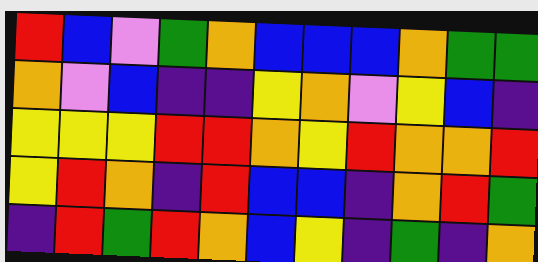[["red", "blue", "violet", "green", "orange", "blue", "blue", "blue", "orange", "green", "green"], ["orange", "violet", "blue", "indigo", "indigo", "yellow", "orange", "violet", "yellow", "blue", "indigo"], ["yellow", "yellow", "yellow", "red", "red", "orange", "yellow", "red", "orange", "orange", "red"], ["yellow", "red", "orange", "indigo", "red", "blue", "blue", "indigo", "orange", "red", "green"], ["indigo", "red", "green", "red", "orange", "blue", "yellow", "indigo", "green", "indigo", "orange"]]